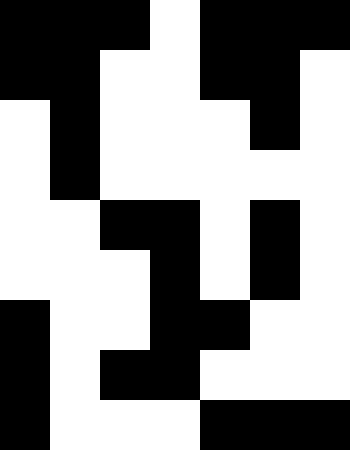[["black", "black", "black", "white", "black", "black", "black"], ["black", "black", "white", "white", "black", "black", "white"], ["white", "black", "white", "white", "white", "black", "white"], ["white", "black", "white", "white", "white", "white", "white"], ["white", "white", "black", "black", "white", "black", "white"], ["white", "white", "white", "black", "white", "black", "white"], ["black", "white", "white", "black", "black", "white", "white"], ["black", "white", "black", "black", "white", "white", "white"], ["black", "white", "white", "white", "black", "black", "black"]]